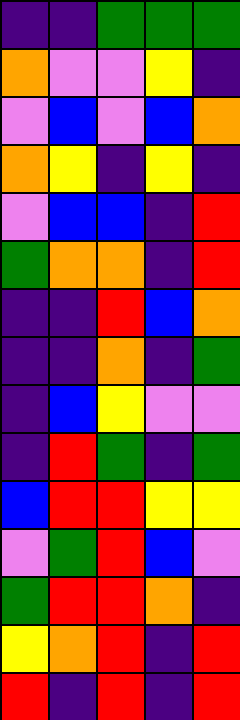[["indigo", "indigo", "green", "green", "green"], ["orange", "violet", "violet", "yellow", "indigo"], ["violet", "blue", "violet", "blue", "orange"], ["orange", "yellow", "indigo", "yellow", "indigo"], ["violet", "blue", "blue", "indigo", "red"], ["green", "orange", "orange", "indigo", "red"], ["indigo", "indigo", "red", "blue", "orange"], ["indigo", "indigo", "orange", "indigo", "green"], ["indigo", "blue", "yellow", "violet", "violet"], ["indigo", "red", "green", "indigo", "green"], ["blue", "red", "red", "yellow", "yellow"], ["violet", "green", "red", "blue", "violet"], ["green", "red", "red", "orange", "indigo"], ["yellow", "orange", "red", "indigo", "red"], ["red", "indigo", "red", "indigo", "red"]]